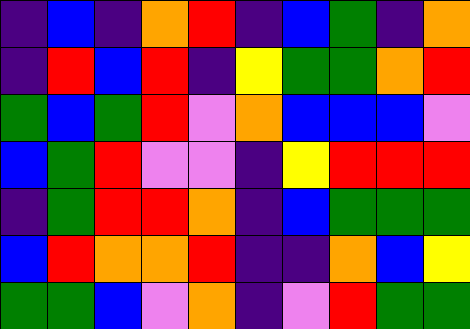[["indigo", "blue", "indigo", "orange", "red", "indigo", "blue", "green", "indigo", "orange"], ["indigo", "red", "blue", "red", "indigo", "yellow", "green", "green", "orange", "red"], ["green", "blue", "green", "red", "violet", "orange", "blue", "blue", "blue", "violet"], ["blue", "green", "red", "violet", "violet", "indigo", "yellow", "red", "red", "red"], ["indigo", "green", "red", "red", "orange", "indigo", "blue", "green", "green", "green"], ["blue", "red", "orange", "orange", "red", "indigo", "indigo", "orange", "blue", "yellow"], ["green", "green", "blue", "violet", "orange", "indigo", "violet", "red", "green", "green"]]